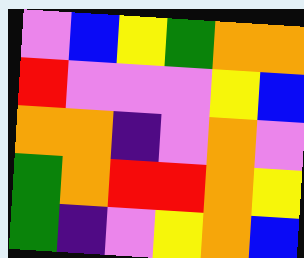[["violet", "blue", "yellow", "green", "orange", "orange"], ["red", "violet", "violet", "violet", "yellow", "blue"], ["orange", "orange", "indigo", "violet", "orange", "violet"], ["green", "orange", "red", "red", "orange", "yellow"], ["green", "indigo", "violet", "yellow", "orange", "blue"]]